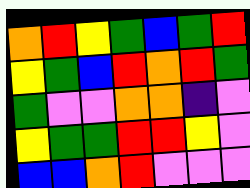[["orange", "red", "yellow", "green", "blue", "green", "red"], ["yellow", "green", "blue", "red", "orange", "red", "green"], ["green", "violet", "violet", "orange", "orange", "indigo", "violet"], ["yellow", "green", "green", "red", "red", "yellow", "violet"], ["blue", "blue", "orange", "red", "violet", "violet", "violet"]]